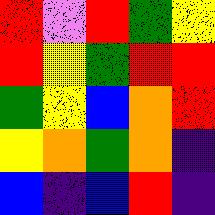[["red", "violet", "red", "green", "yellow"], ["red", "yellow", "green", "red", "red"], ["green", "yellow", "blue", "orange", "red"], ["yellow", "orange", "green", "orange", "indigo"], ["blue", "indigo", "blue", "red", "indigo"]]